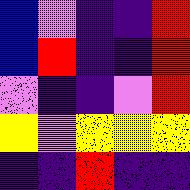[["blue", "violet", "indigo", "indigo", "red"], ["blue", "red", "indigo", "indigo", "red"], ["violet", "indigo", "indigo", "violet", "red"], ["yellow", "violet", "yellow", "yellow", "yellow"], ["indigo", "indigo", "red", "indigo", "indigo"]]